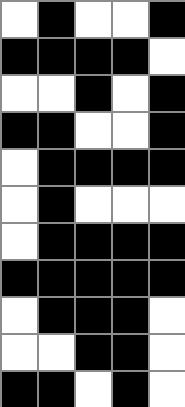[["white", "black", "white", "white", "black"], ["black", "black", "black", "black", "white"], ["white", "white", "black", "white", "black"], ["black", "black", "white", "white", "black"], ["white", "black", "black", "black", "black"], ["white", "black", "white", "white", "white"], ["white", "black", "black", "black", "black"], ["black", "black", "black", "black", "black"], ["white", "black", "black", "black", "white"], ["white", "white", "black", "black", "white"], ["black", "black", "white", "black", "white"]]